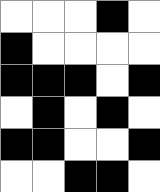[["white", "white", "white", "black", "white"], ["black", "white", "white", "white", "white"], ["black", "black", "black", "white", "black"], ["white", "black", "white", "black", "white"], ["black", "black", "white", "white", "black"], ["white", "white", "black", "black", "white"]]